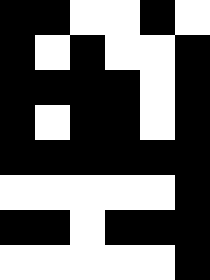[["black", "black", "white", "white", "black", "white"], ["black", "white", "black", "white", "white", "black"], ["black", "black", "black", "black", "white", "black"], ["black", "white", "black", "black", "white", "black"], ["black", "black", "black", "black", "black", "black"], ["white", "white", "white", "white", "white", "black"], ["black", "black", "white", "black", "black", "black"], ["white", "white", "white", "white", "white", "black"]]